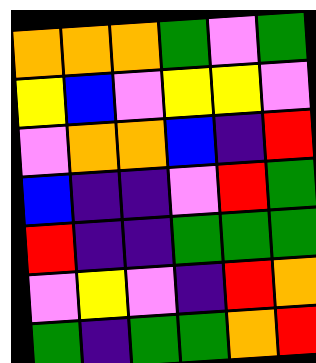[["orange", "orange", "orange", "green", "violet", "green"], ["yellow", "blue", "violet", "yellow", "yellow", "violet"], ["violet", "orange", "orange", "blue", "indigo", "red"], ["blue", "indigo", "indigo", "violet", "red", "green"], ["red", "indigo", "indigo", "green", "green", "green"], ["violet", "yellow", "violet", "indigo", "red", "orange"], ["green", "indigo", "green", "green", "orange", "red"]]